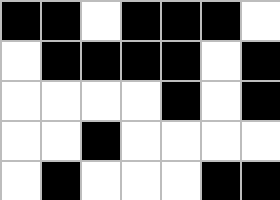[["black", "black", "white", "black", "black", "black", "white"], ["white", "black", "black", "black", "black", "white", "black"], ["white", "white", "white", "white", "black", "white", "black"], ["white", "white", "black", "white", "white", "white", "white"], ["white", "black", "white", "white", "white", "black", "black"]]